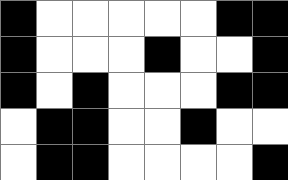[["black", "white", "white", "white", "white", "white", "black", "black"], ["black", "white", "white", "white", "black", "white", "white", "black"], ["black", "white", "black", "white", "white", "white", "black", "black"], ["white", "black", "black", "white", "white", "black", "white", "white"], ["white", "black", "black", "white", "white", "white", "white", "black"]]